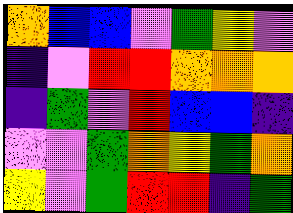[["orange", "blue", "blue", "violet", "green", "yellow", "violet"], ["indigo", "violet", "red", "red", "orange", "orange", "orange"], ["indigo", "green", "violet", "red", "blue", "blue", "indigo"], ["violet", "violet", "green", "orange", "yellow", "green", "orange"], ["yellow", "violet", "green", "red", "red", "indigo", "green"]]